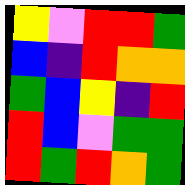[["yellow", "violet", "red", "red", "green"], ["blue", "indigo", "red", "orange", "orange"], ["green", "blue", "yellow", "indigo", "red"], ["red", "blue", "violet", "green", "green"], ["red", "green", "red", "orange", "green"]]